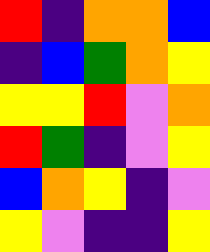[["red", "indigo", "orange", "orange", "blue"], ["indigo", "blue", "green", "orange", "yellow"], ["yellow", "yellow", "red", "violet", "orange"], ["red", "green", "indigo", "violet", "yellow"], ["blue", "orange", "yellow", "indigo", "violet"], ["yellow", "violet", "indigo", "indigo", "yellow"]]